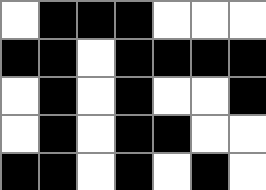[["white", "black", "black", "black", "white", "white", "white"], ["black", "black", "white", "black", "black", "black", "black"], ["white", "black", "white", "black", "white", "white", "black"], ["white", "black", "white", "black", "black", "white", "white"], ["black", "black", "white", "black", "white", "black", "white"]]